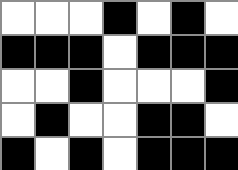[["white", "white", "white", "black", "white", "black", "white"], ["black", "black", "black", "white", "black", "black", "black"], ["white", "white", "black", "white", "white", "white", "black"], ["white", "black", "white", "white", "black", "black", "white"], ["black", "white", "black", "white", "black", "black", "black"]]